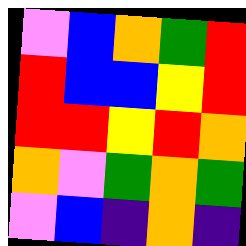[["violet", "blue", "orange", "green", "red"], ["red", "blue", "blue", "yellow", "red"], ["red", "red", "yellow", "red", "orange"], ["orange", "violet", "green", "orange", "green"], ["violet", "blue", "indigo", "orange", "indigo"]]